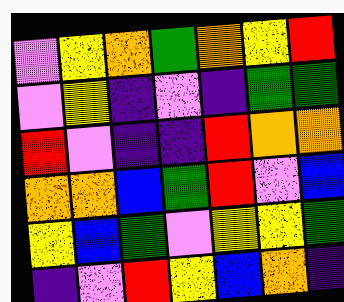[["violet", "yellow", "orange", "green", "orange", "yellow", "red"], ["violet", "yellow", "indigo", "violet", "indigo", "green", "green"], ["red", "violet", "indigo", "indigo", "red", "orange", "orange"], ["orange", "orange", "blue", "green", "red", "violet", "blue"], ["yellow", "blue", "green", "violet", "yellow", "yellow", "green"], ["indigo", "violet", "red", "yellow", "blue", "orange", "indigo"]]